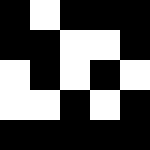[["black", "white", "black", "black", "black"], ["black", "black", "white", "white", "black"], ["white", "black", "white", "black", "white"], ["white", "white", "black", "white", "black"], ["black", "black", "black", "black", "black"]]